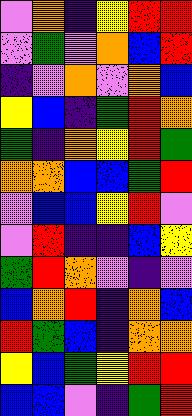[["violet", "orange", "indigo", "yellow", "red", "red"], ["violet", "green", "violet", "orange", "blue", "red"], ["indigo", "violet", "orange", "violet", "orange", "blue"], ["yellow", "blue", "indigo", "green", "red", "orange"], ["green", "indigo", "orange", "yellow", "red", "green"], ["orange", "orange", "blue", "blue", "green", "red"], ["violet", "blue", "blue", "yellow", "red", "violet"], ["violet", "red", "indigo", "indigo", "blue", "yellow"], ["green", "red", "orange", "violet", "indigo", "violet"], ["blue", "orange", "red", "indigo", "orange", "blue"], ["red", "green", "blue", "indigo", "orange", "orange"], ["yellow", "blue", "green", "yellow", "red", "red"], ["blue", "blue", "violet", "indigo", "green", "red"]]